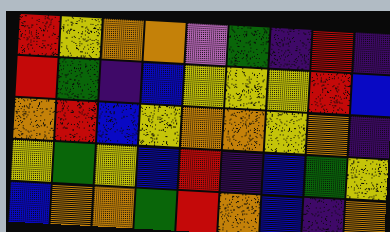[["red", "yellow", "orange", "orange", "violet", "green", "indigo", "red", "indigo"], ["red", "green", "indigo", "blue", "yellow", "yellow", "yellow", "red", "blue"], ["orange", "red", "blue", "yellow", "orange", "orange", "yellow", "orange", "indigo"], ["yellow", "green", "yellow", "blue", "red", "indigo", "blue", "green", "yellow"], ["blue", "orange", "orange", "green", "red", "orange", "blue", "indigo", "orange"]]